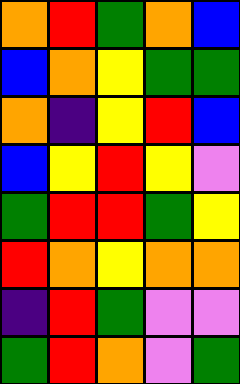[["orange", "red", "green", "orange", "blue"], ["blue", "orange", "yellow", "green", "green"], ["orange", "indigo", "yellow", "red", "blue"], ["blue", "yellow", "red", "yellow", "violet"], ["green", "red", "red", "green", "yellow"], ["red", "orange", "yellow", "orange", "orange"], ["indigo", "red", "green", "violet", "violet"], ["green", "red", "orange", "violet", "green"]]